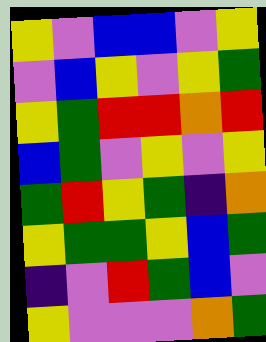[["yellow", "violet", "blue", "blue", "violet", "yellow"], ["violet", "blue", "yellow", "violet", "yellow", "green"], ["yellow", "green", "red", "red", "orange", "red"], ["blue", "green", "violet", "yellow", "violet", "yellow"], ["green", "red", "yellow", "green", "indigo", "orange"], ["yellow", "green", "green", "yellow", "blue", "green"], ["indigo", "violet", "red", "green", "blue", "violet"], ["yellow", "violet", "violet", "violet", "orange", "green"]]